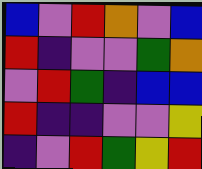[["blue", "violet", "red", "orange", "violet", "blue"], ["red", "indigo", "violet", "violet", "green", "orange"], ["violet", "red", "green", "indigo", "blue", "blue"], ["red", "indigo", "indigo", "violet", "violet", "yellow"], ["indigo", "violet", "red", "green", "yellow", "red"]]